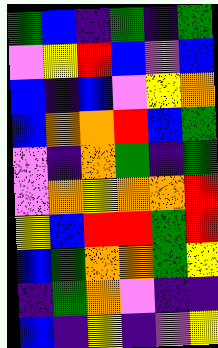[["green", "blue", "indigo", "green", "indigo", "green"], ["violet", "yellow", "red", "blue", "violet", "blue"], ["blue", "indigo", "blue", "violet", "yellow", "orange"], ["blue", "orange", "orange", "red", "blue", "green"], ["violet", "indigo", "orange", "green", "indigo", "green"], ["violet", "orange", "yellow", "orange", "orange", "red"], ["yellow", "blue", "red", "red", "green", "red"], ["blue", "green", "orange", "orange", "green", "yellow"], ["indigo", "green", "orange", "violet", "indigo", "indigo"], ["blue", "indigo", "yellow", "indigo", "violet", "yellow"]]